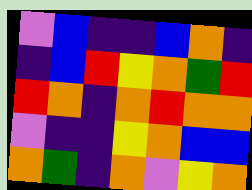[["violet", "blue", "indigo", "indigo", "blue", "orange", "indigo"], ["indigo", "blue", "red", "yellow", "orange", "green", "red"], ["red", "orange", "indigo", "orange", "red", "orange", "orange"], ["violet", "indigo", "indigo", "yellow", "orange", "blue", "blue"], ["orange", "green", "indigo", "orange", "violet", "yellow", "orange"]]